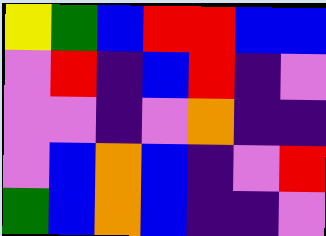[["yellow", "green", "blue", "red", "red", "blue", "blue"], ["violet", "red", "indigo", "blue", "red", "indigo", "violet"], ["violet", "violet", "indigo", "violet", "orange", "indigo", "indigo"], ["violet", "blue", "orange", "blue", "indigo", "violet", "red"], ["green", "blue", "orange", "blue", "indigo", "indigo", "violet"]]